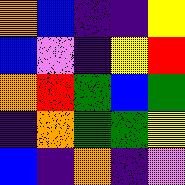[["orange", "blue", "indigo", "indigo", "yellow"], ["blue", "violet", "indigo", "yellow", "red"], ["orange", "red", "green", "blue", "green"], ["indigo", "orange", "green", "green", "yellow"], ["blue", "indigo", "orange", "indigo", "violet"]]